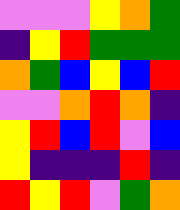[["violet", "violet", "violet", "yellow", "orange", "green"], ["indigo", "yellow", "red", "green", "green", "green"], ["orange", "green", "blue", "yellow", "blue", "red"], ["violet", "violet", "orange", "red", "orange", "indigo"], ["yellow", "red", "blue", "red", "violet", "blue"], ["yellow", "indigo", "indigo", "indigo", "red", "indigo"], ["red", "yellow", "red", "violet", "green", "orange"]]